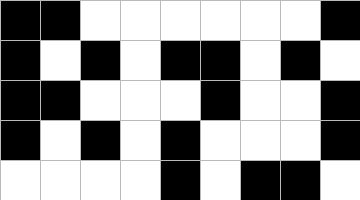[["black", "black", "white", "white", "white", "white", "white", "white", "black"], ["black", "white", "black", "white", "black", "black", "white", "black", "white"], ["black", "black", "white", "white", "white", "black", "white", "white", "black"], ["black", "white", "black", "white", "black", "white", "white", "white", "black"], ["white", "white", "white", "white", "black", "white", "black", "black", "white"]]